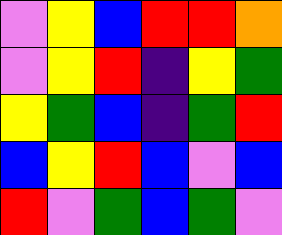[["violet", "yellow", "blue", "red", "red", "orange"], ["violet", "yellow", "red", "indigo", "yellow", "green"], ["yellow", "green", "blue", "indigo", "green", "red"], ["blue", "yellow", "red", "blue", "violet", "blue"], ["red", "violet", "green", "blue", "green", "violet"]]